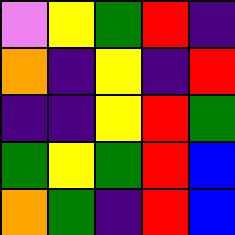[["violet", "yellow", "green", "red", "indigo"], ["orange", "indigo", "yellow", "indigo", "red"], ["indigo", "indigo", "yellow", "red", "green"], ["green", "yellow", "green", "red", "blue"], ["orange", "green", "indigo", "red", "blue"]]